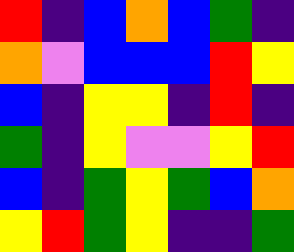[["red", "indigo", "blue", "orange", "blue", "green", "indigo"], ["orange", "violet", "blue", "blue", "blue", "red", "yellow"], ["blue", "indigo", "yellow", "yellow", "indigo", "red", "indigo"], ["green", "indigo", "yellow", "violet", "violet", "yellow", "red"], ["blue", "indigo", "green", "yellow", "green", "blue", "orange"], ["yellow", "red", "green", "yellow", "indigo", "indigo", "green"]]